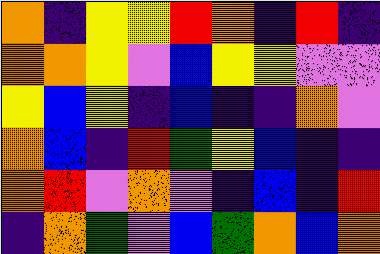[["orange", "indigo", "yellow", "yellow", "red", "orange", "indigo", "red", "indigo"], ["orange", "orange", "yellow", "violet", "blue", "yellow", "yellow", "violet", "violet"], ["yellow", "blue", "yellow", "indigo", "blue", "indigo", "indigo", "orange", "violet"], ["orange", "blue", "indigo", "red", "green", "yellow", "blue", "indigo", "indigo"], ["orange", "red", "violet", "orange", "violet", "indigo", "blue", "indigo", "red"], ["indigo", "orange", "green", "violet", "blue", "green", "orange", "blue", "orange"]]